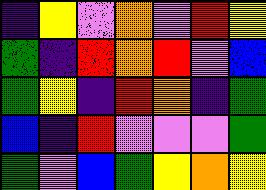[["indigo", "yellow", "violet", "orange", "violet", "red", "yellow"], ["green", "indigo", "red", "orange", "red", "violet", "blue"], ["green", "yellow", "indigo", "red", "orange", "indigo", "green"], ["blue", "indigo", "red", "violet", "violet", "violet", "green"], ["green", "violet", "blue", "green", "yellow", "orange", "yellow"]]